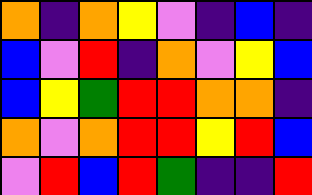[["orange", "indigo", "orange", "yellow", "violet", "indigo", "blue", "indigo"], ["blue", "violet", "red", "indigo", "orange", "violet", "yellow", "blue"], ["blue", "yellow", "green", "red", "red", "orange", "orange", "indigo"], ["orange", "violet", "orange", "red", "red", "yellow", "red", "blue"], ["violet", "red", "blue", "red", "green", "indigo", "indigo", "red"]]